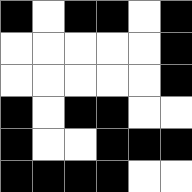[["black", "white", "black", "black", "white", "black"], ["white", "white", "white", "white", "white", "black"], ["white", "white", "white", "white", "white", "black"], ["black", "white", "black", "black", "white", "white"], ["black", "white", "white", "black", "black", "black"], ["black", "black", "black", "black", "white", "white"]]